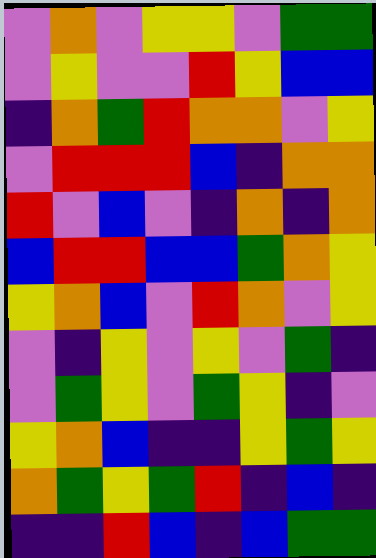[["violet", "orange", "violet", "yellow", "yellow", "violet", "green", "green"], ["violet", "yellow", "violet", "violet", "red", "yellow", "blue", "blue"], ["indigo", "orange", "green", "red", "orange", "orange", "violet", "yellow"], ["violet", "red", "red", "red", "blue", "indigo", "orange", "orange"], ["red", "violet", "blue", "violet", "indigo", "orange", "indigo", "orange"], ["blue", "red", "red", "blue", "blue", "green", "orange", "yellow"], ["yellow", "orange", "blue", "violet", "red", "orange", "violet", "yellow"], ["violet", "indigo", "yellow", "violet", "yellow", "violet", "green", "indigo"], ["violet", "green", "yellow", "violet", "green", "yellow", "indigo", "violet"], ["yellow", "orange", "blue", "indigo", "indigo", "yellow", "green", "yellow"], ["orange", "green", "yellow", "green", "red", "indigo", "blue", "indigo"], ["indigo", "indigo", "red", "blue", "indigo", "blue", "green", "green"]]